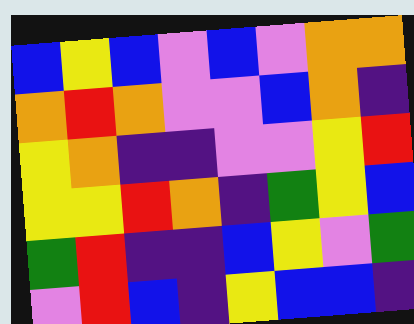[["blue", "yellow", "blue", "violet", "blue", "violet", "orange", "orange"], ["orange", "red", "orange", "violet", "violet", "blue", "orange", "indigo"], ["yellow", "orange", "indigo", "indigo", "violet", "violet", "yellow", "red"], ["yellow", "yellow", "red", "orange", "indigo", "green", "yellow", "blue"], ["green", "red", "indigo", "indigo", "blue", "yellow", "violet", "green"], ["violet", "red", "blue", "indigo", "yellow", "blue", "blue", "indigo"]]